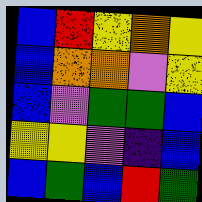[["blue", "red", "yellow", "orange", "yellow"], ["blue", "orange", "orange", "violet", "yellow"], ["blue", "violet", "green", "green", "blue"], ["yellow", "yellow", "violet", "indigo", "blue"], ["blue", "green", "blue", "red", "green"]]